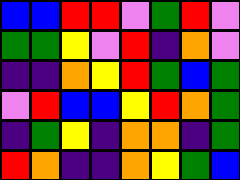[["blue", "blue", "red", "red", "violet", "green", "red", "violet"], ["green", "green", "yellow", "violet", "red", "indigo", "orange", "violet"], ["indigo", "indigo", "orange", "yellow", "red", "green", "blue", "green"], ["violet", "red", "blue", "blue", "yellow", "red", "orange", "green"], ["indigo", "green", "yellow", "indigo", "orange", "orange", "indigo", "green"], ["red", "orange", "indigo", "indigo", "orange", "yellow", "green", "blue"]]